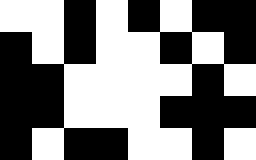[["white", "white", "black", "white", "black", "white", "black", "black"], ["black", "white", "black", "white", "white", "black", "white", "black"], ["black", "black", "white", "white", "white", "white", "black", "white"], ["black", "black", "white", "white", "white", "black", "black", "black"], ["black", "white", "black", "black", "white", "white", "black", "white"]]